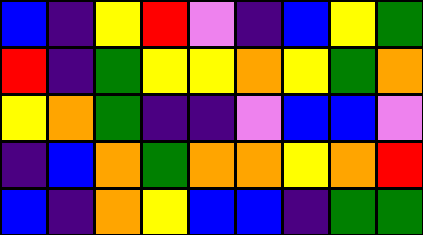[["blue", "indigo", "yellow", "red", "violet", "indigo", "blue", "yellow", "green"], ["red", "indigo", "green", "yellow", "yellow", "orange", "yellow", "green", "orange"], ["yellow", "orange", "green", "indigo", "indigo", "violet", "blue", "blue", "violet"], ["indigo", "blue", "orange", "green", "orange", "orange", "yellow", "orange", "red"], ["blue", "indigo", "orange", "yellow", "blue", "blue", "indigo", "green", "green"]]